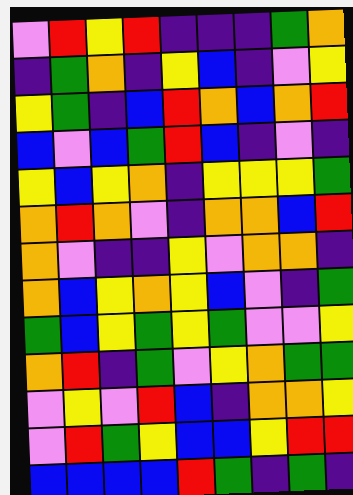[["violet", "red", "yellow", "red", "indigo", "indigo", "indigo", "green", "orange"], ["indigo", "green", "orange", "indigo", "yellow", "blue", "indigo", "violet", "yellow"], ["yellow", "green", "indigo", "blue", "red", "orange", "blue", "orange", "red"], ["blue", "violet", "blue", "green", "red", "blue", "indigo", "violet", "indigo"], ["yellow", "blue", "yellow", "orange", "indigo", "yellow", "yellow", "yellow", "green"], ["orange", "red", "orange", "violet", "indigo", "orange", "orange", "blue", "red"], ["orange", "violet", "indigo", "indigo", "yellow", "violet", "orange", "orange", "indigo"], ["orange", "blue", "yellow", "orange", "yellow", "blue", "violet", "indigo", "green"], ["green", "blue", "yellow", "green", "yellow", "green", "violet", "violet", "yellow"], ["orange", "red", "indigo", "green", "violet", "yellow", "orange", "green", "green"], ["violet", "yellow", "violet", "red", "blue", "indigo", "orange", "orange", "yellow"], ["violet", "red", "green", "yellow", "blue", "blue", "yellow", "red", "red"], ["blue", "blue", "blue", "blue", "red", "green", "indigo", "green", "indigo"]]